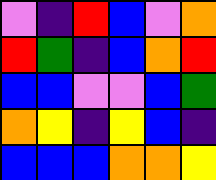[["violet", "indigo", "red", "blue", "violet", "orange"], ["red", "green", "indigo", "blue", "orange", "red"], ["blue", "blue", "violet", "violet", "blue", "green"], ["orange", "yellow", "indigo", "yellow", "blue", "indigo"], ["blue", "blue", "blue", "orange", "orange", "yellow"]]